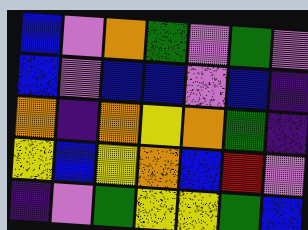[["blue", "violet", "orange", "green", "violet", "green", "violet"], ["blue", "violet", "blue", "blue", "violet", "blue", "indigo"], ["orange", "indigo", "orange", "yellow", "orange", "green", "indigo"], ["yellow", "blue", "yellow", "orange", "blue", "red", "violet"], ["indigo", "violet", "green", "yellow", "yellow", "green", "blue"]]